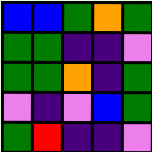[["blue", "blue", "green", "orange", "green"], ["green", "green", "indigo", "indigo", "violet"], ["green", "green", "orange", "indigo", "green"], ["violet", "indigo", "violet", "blue", "green"], ["green", "red", "indigo", "indigo", "violet"]]